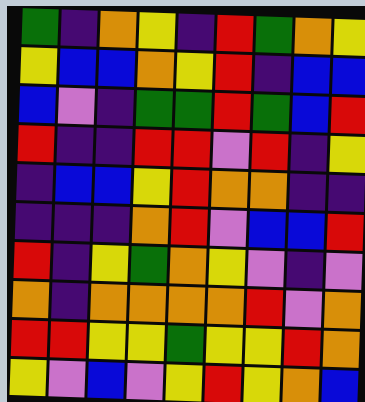[["green", "indigo", "orange", "yellow", "indigo", "red", "green", "orange", "yellow"], ["yellow", "blue", "blue", "orange", "yellow", "red", "indigo", "blue", "blue"], ["blue", "violet", "indigo", "green", "green", "red", "green", "blue", "red"], ["red", "indigo", "indigo", "red", "red", "violet", "red", "indigo", "yellow"], ["indigo", "blue", "blue", "yellow", "red", "orange", "orange", "indigo", "indigo"], ["indigo", "indigo", "indigo", "orange", "red", "violet", "blue", "blue", "red"], ["red", "indigo", "yellow", "green", "orange", "yellow", "violet", "indigo", "violet"], ["orange", "indigo", "orange", "orange", "orange", "orange", "red", "violet", "orange"], ["red", "red", "yellow", "yellow", "green", "yellow", "yellow", "red", "orange"], ["yellow", "violet", "blue", "violet", "yellow", "red", "yellow", "orange", "blue"]]